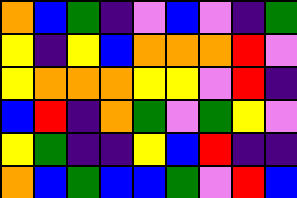[["orange", "blue", "green", "indigo", "violet", "blue", "violet", "indigo", "green"], ["yellow", "indigo", "yellow", "blue", "orange", "orange", "orange", "red", "violet"], ["yellow", "orange", "orange", "orange", "yellow", "yellow", "violet", "red", "indigo"], ["blue", "red", "indigo", "orange", "green", "violet", "green", "yellow", "violet"], ["yellow", "green", "indigo", "indigo", "yellow", "blue", "red", "indigo", "indigo"], ["orange", "blue", "green", "blue", "blue", "green", "violet", "red", "blue"]]